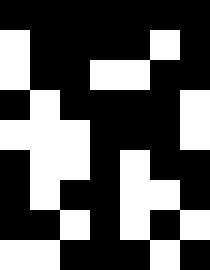[["black", "black", "black", "black", "black", "black", "black"], ["white", "black", "black", "black", "black", "white", "black"], ["white", "black", "black", "white", "white", "black", "black"], ["black", "white", "black", "black", "black", "black", "white"], ["white", "white", "white", "black", "black", "black", "white"], ["black", "white", "white", "black", "white", "black", "black"], ["black", "white", "black", "black", "white", "white", "black"], ["black", "black", "white", "black", "white", "black", "white"], ["white", "white", "black", "black", "black", "white", "black"]]